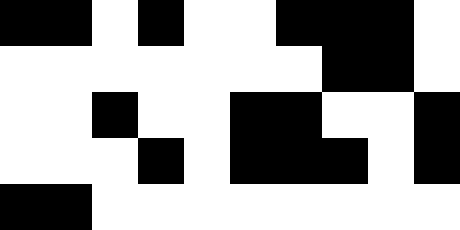[["black", "black", "white", "black", "white", "white", "black", "black", "black", "white"], ["white", "white", "white", "white", "white", "white", "white", "black", "black", "white"], ["white", "white", "black", "white", "white", "black", "black", "white", "white", "black"], ["white", "white", "white", "black", "white", "black", "black", "black", "white", "black"], ["black", "black", "white", "white", "white", "white", "white", "white", "white", "white"]]